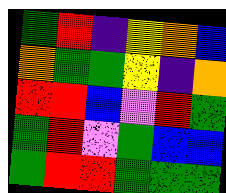[["green", "red", "indigo", "yellow", "orange", "blue"], ["orange", "green", "green", "yellow", "indigo", "orange"], ["red", "red", "blue", "violet", "red", "green"], ["green", "red", "violet", "green", "blue", "blue"], ["green", "red", "red", "green", "green", "green"]]